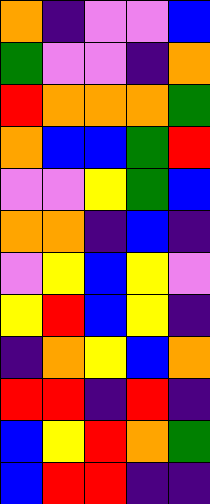[["orange", "indigo", "violet", "violet", "blue"], ["green", "violet", "violet", "indigo", "orange"], ["red", "orange", "orange", "orange", "green"], ["orange", "blue", "blue", "green", "red"], ["violet", "violet", "yellow", "green", "blue"], ["orange", "orange", "indigo", "blue", "indigo"], ["violet", "yellow", "blue", "yellow", "violet"], ["yellow", "red", "blue", "yellow", "indigo"], ["indigo", "orange", "yellow", "blue", "orange"], ["red", "red", "indigo", "red", "indigo"], ["blue", "yellow", "red", "orange", "green"], ["blue", "red", "red", "indigo", "indigo"]]